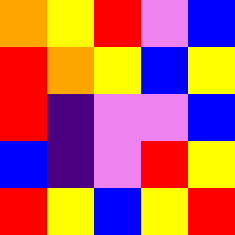[["orange", "yellow", "red", "violet", "blue"], ["red", "orange", "yellow", "blue", "yellow"], ["red", "indigo", "violet", "violet", "blue"], ["blue", "indigo", "violet", "red", "yellow"], ["red", "yellow", "blue", "yellow", "red"]]